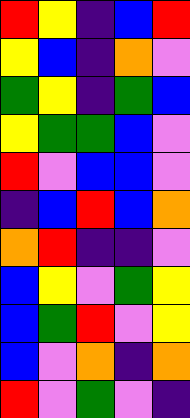[["red", "yellow", "indigo", "blue", "red"], ["yellow", "blue", "indigo", "orange", "violet"], ["green", "yellow", "indigo", "green", "blue"], ["yellow", "green", "green", "blue", "violet"], ["red", "violet", "blue", "blue", "violet"], ["indigo", "blue", "red", "blue", "orange"], ["orange", "red", "indigo", "indigo", "violet"], ["blue", "yellow", "violet", "green", "yellow"], ["blue", "green", "red", "violet", "yellow"], ["blue", "violet", "orange", "indigo", "orange"], ["red", "violet", "green", "violet", "indigo"]]